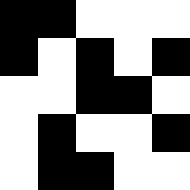[["black", "black", "white", "white", "white"], ["black", "white", "black", "white", "black"], ["white", "white", "black", "black", "white"], ["white", "black", "white", "white", "black"], ["white", "black", "black", "white", "white"]]